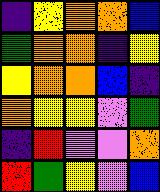[["indigo", "yellow", "orange", "orange", "blue"], ["green", "orange", "orange", "indigo", "yellow"], ["yellow", "orange", "orange", "blue", "indigo"], ["orange", "yellow", "yellow", "violet", "green"], ["indigo", "red", "violet", "violet", "orange"], ["red", "green", "yellow", "violet", "blue"]]